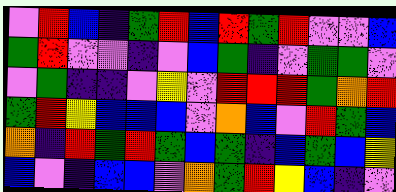[["violet", "red", "blue", "indigo", "green", "red", "blue", "red", "green", "red", "violet", "violet", "blue"], ["green", "red", "violet", "violet", "indigo", "violet", "blue", "green", "indigo", "violet", "green", "green", "violet"], ["violet", "green", "indigo", "indigo", "violet", "yellow", "violet", "red", "red", "red", "green", "orange", "red"], ["green", "red", "yellow", "blue", "blue", "blue", "violet", "orange", "blue", "violet", "red", "green", "blue"], ["orange", "indigo", "red", "green", "red", "green", "blue", "green", "indigo", "blue", "green", "blue", "yellow"], ["blue", "violet", "indigo", "blue", "blue", "violet", "orange", "green", "red", "yellow", "blue", "indigo", "violet"]]